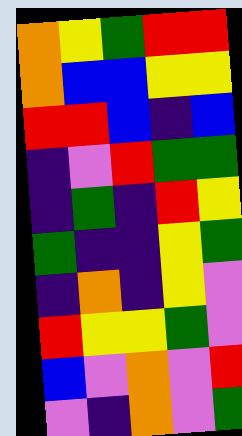[["orange", "yellow", "green", "red", "red"], ["orange", "blue", "blue", "yellow", "yellow"], ["red", "red", "blue", "indigo", "blue"], ["indigo", "violet", "red", "green", "green"], ["indigo", "green", "indigo", "red", "yellow"], ["green", "indigo", "indigo", "yellow", "green"], ["indigo", "orange", "indigo", "yellow", "violet"], ["red", "yellow", "yellow", "green", "violet"], ["blue", "violet", "orange", "violet", "red"], ["violet", "indigo", "orange", "violet", "green"]]